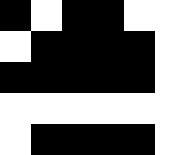[["black", "white", "black", "black", "white", "white"], ["white", "black", "black", "black", "black", "white"], ["black", "black", "black", "black", "black", "white"], ["white", "white", "white", "white", "white", "white"], ["white", "black", "black", "black", "black", "white"]]